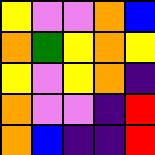[["yellow", "violet", "violet", "orange", "blue"], ["orange", "green", "yellow", "orange", "yellow"], ["yellow", "violet", "yellow", "orange", "indigo"], ["orange", "violet", "violet", "indigo", "red"], ["orange", "blue", "indigo", "indigo", "red"]]